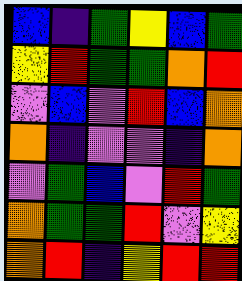[["blue", "indigo", "green", "yellow", "blue", "green"], ["yellow", "red", "green", "green", "orange", "red"], ["violet", "blue", "violet", "red", "blue", "orange"], ["orange", "indigo", "violet", "violet", "indigo", "orange"], ["violet", "green", "blue", "violet", "red", "green"], ["orange", "green", "green", "red", "violet", "yellow"], ["orange", "red", "indigo", "yellow", "red", "red"]]